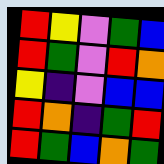[["red", "yellow", "violet", "green", "blue"], ["red", "green", "violet", "red", "orange"], ["yellow", "indigo", "violet", "blue", "blue"], ["red", "orange", "indigo", "green", "red"], ["red", "green", "blue", "orange", "green"]]